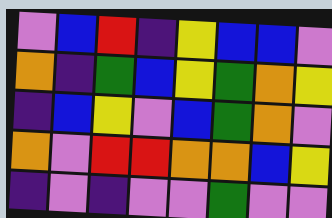[["violet", "blue", "red", "indigo", "yellow", "blue", "blue", "violet"], ["orange", "indigo", "green", "blue", "yellow", "green", "orange", "yellow"], ["indigo", "blue", "yellow", "violet", "blue", "green", "orange", "violet"], ["orange", "violet", "red", "red", "orange", "orange", "blue", "yellow"], ["indigo", "violet", "indigo", "violet", "violet", "green", "violet", "violet"]]